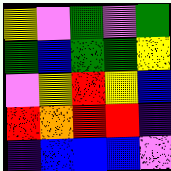[["yellow", "violet", "green", "violet", "green"], ["green", "blue", "green", "green", "yellow"], ["violet", "yellow", "red", "yellow", "blue"], ["red", "orange", "red", "red", "indigo"], ["indigo", "blue", "blue", "blue", "violet"]]